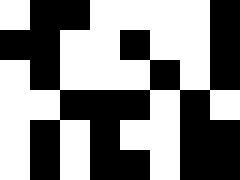[["white", "black", "black", "white", "white", "white", "white", "black"], ["black", "black", "white", "white", "black", "white", "white", "black"], ["white", "black", "white", "white", "white", "black", "white", "black"], ["white", "white", "black", "black", "black", "white", "black", "white"], ["white", "black", "white", "black", "white", "white", "black", "black"], ["white", "black", "white", "black", "black", "white", "black", "black"]]